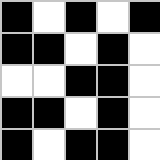[["black", "white", "black", "white", "black"], ["black", "black", "white", "black", "white"], ["white", "white", "black", "black", "white"], ["black", "black", "white", "black", "white"], ["black", "white", "black", "black", "white"]]